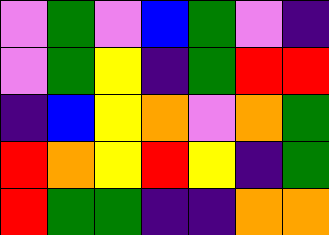[["violet", "green", "violet", "blue", "green", "violet", "indigo"], ["violet", "green", "yellow", "indigo", "green", "red", "red"], ["indigo", "blue", "yellow", "orange", "violet", "orange", "green"], ["red", "orange", "yellow", "red", "yellow", "indigo", "green"], ["red", "green", "green", "indigo", "indigo", "orange", "orange"]]